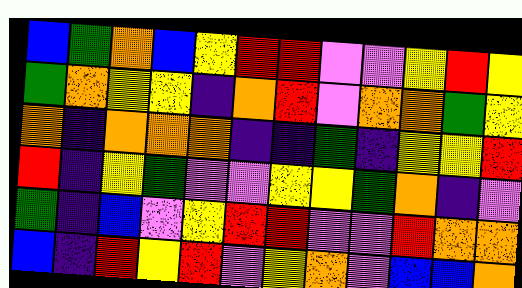[["blue", "green", "orange", "blue", "yellow", "red", "red", "violet", "violet", "yellow", "red", "yellow"], ["green", "orange", "yellow", "yellow", "indigo", "orange", "red", "violet", "orange", "orange", "green", "yellow"], ["orange", "indigo", "orange", "orange", "orange", "indigo", "indigo", "green", "indigo", "yellow", "yellow", "red"], ["red", "indigo", "yellow", "green", "violet", "violet", "yellow", "yellow", "green", "orange", "indigo", "violet"], ["green", "indigo", "blue", "violet", "yellow", "red", "red", "violet", "violet", "red", "orange", "orange"], ["blue", "indigo", "red", "yellow", "red", "violet", "yellow", "orange", "violet", "blue", "blue", "orange"]]